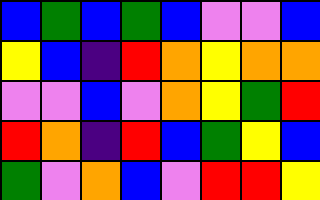[["blue", "green", "blue", "green", "blue", "violet", "violet", "blue"], ["yellow", "blue", "indigo", "red", "orange", "yellow", "orange", "orange"], ["violet", "violet", "blue", "violet", "orange", "yellow", "green", "red"], ["red", "orange", "indigo", "red", "blue", "green", "yellow", "blue"], ["green", "violet", "orange", "blue", "violet", "red", "red", "yellow"]]